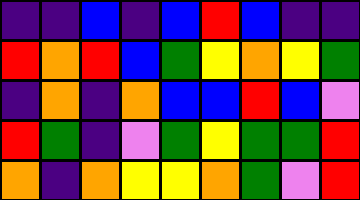[["indigo", "indigo", "blue", "indigo", "blue", "red", "blue", "indigo", "indigo"], ["red", "orange", "red", "blue", "green", "yellow", "orange", "yellow", "green"], ["indigo", "orange", "indigo", "orange", "blue", "blue", "red", "blue", "violet"], ["red", "green", "indigo", "violet", "green", "yellow", "green", "green", "red"], ["orange", "indigo", "orange", "yellow", "yellow", "orange", "green", "violet", "red"]]